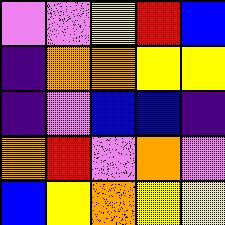[["violet", "violet", "yellow", "red", "blue"], ["indigo", "orange", "orange", "yellow", "yellow"], ["indigo", "violet", "blue", "blue", "indigo"], ["orange", "red", "violet", "orange", "violet"], ["blue", "yellow", "orange", "yellow", "yellow"]]